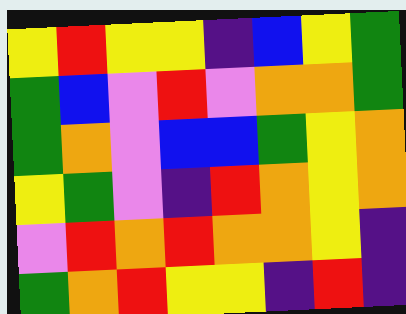[["yellow", "red", "yellow", "yellow", "indigo", "blue", "yellow", "green"], ["green", "blue", "violet", "red", "violet", "orange", "orange", "green"], ["green", "orange", "violet", "blue", "blue", "green", "yellow", "orange"], ["yellow", "green", "violet", "indigo", "red", "orange", "yellow", "orange"], ["violet", "red", "orange", "red", "orange", "orange", "yellow", "indigo"], ["green", "orange", "red", "yellow", "yellow", "indigo", "red", "indigo"]]